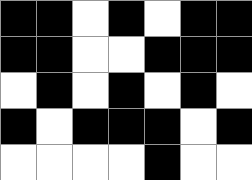[["black", "black", "white", "black", "white", "black", "black"], ["black", "black", "white", "white", "black", "black", "black"], ["white", "black", "white", "black", "white", "black", "white"], ["black", "white", "black", "black", "black", "white", "black"], ["white", "white", "white", "white", "black", "white", "white"]]